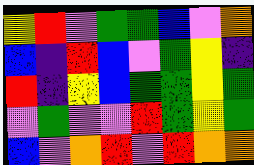[["yellow", "red", "violet", "green", "green", "blue", "violet", "orange"], ["blue", "indigo", "red", "blue", "violet", "green", "yellow", "indigo"], ["red", "indigo", "yellow", "blue", "green", "green", "yellow", "green"], ["violet", "green", "violet", "violet", "red", "green", "yellow", "green"], ["blue", "violet", "orange", "red", "violet", "red", "orange", "orange"]]